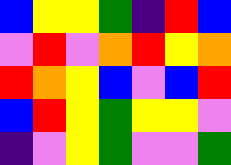[["blue", "yellow", "yellow", "green", "indigo", "red", "blue"], ["violet", "red", "violet", "orange", "red", "yellow", "orange"], ["red", "orange", "yellow", "blue", "violet", "blue", "red"], ["blue", "red", "yellow", "green", "yellow", "yellow", "violet"], ["indigo", "violet", "yellow", "green", "violet", "violet", "green"]]